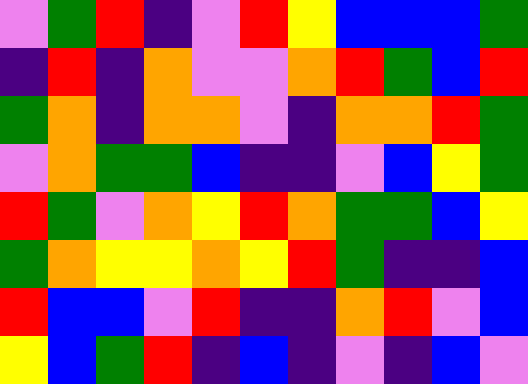[["violet", "green", "red", "indigo", "violet", "red", "yellow", "blue", "blue", "blue", "green"], ["indigo", "red", "indigo", "orange", "violet", "violet", "orange", "red", "green", "blue", "red"], ["green", "orange", "indigo", "orange", "orange", "violet", "indigo", "orange", "orange", "red", "green"], ["violet", "orange", "green", "green", "blue", "indigo", "indigo", "violet", "blue", "yellow", "green"], ["red", "green", "violet", "orange", "yellow", "red", "orange", "green", "green", "blue", "yellow"], ["green", "orange", "yellow", "yellow", "orange", "yellow", "red", "green", "indigo", "indigo", "blue"], ["red", "blue", "blue", "violet", "red", "indigo", "indigo", "orange", "red", "violet", "blue"], ["yellow", "blue", "green", "red", "indigo", "blue", "indigo", "violet", "indigo", "blue", "violet"]]